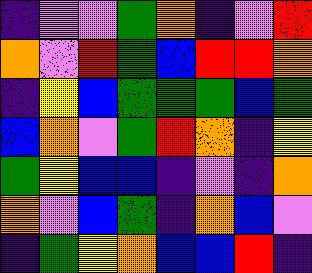[["indigo", "violet", "violet", "green", "orange", "indigo", "violet", "red"], ["orange", "violet", "red", "green", "blue", "red", "red", "orange"], ["indigo", "yellow", "blue", "green", "green", "green", "blue", "green"], ["blue", "orange", "violet", "green", "red", "orange", "indigo", "yellow"], ["green", "yellow", "blue", "blue", "indigo", "violet", "indigo", "orange"], ["orange", "violet", "blue", "green", "indigo", "orange", "blue", "violet"], ["indigo", "green", "yellow", "orange", "blue", "blue", "red", "indigo"]]